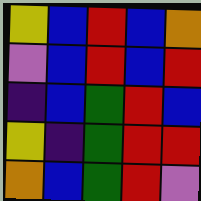[["yellow", "blue", "red", "blue", "orange"], ["violet", "blue", "red", "blue", "red"], ["indigo", "blue", "green", "red", "blue"], ["yellow", "indigo", "green", "red", "red"], ["orange", "blue", "green", "red", "violet"]]